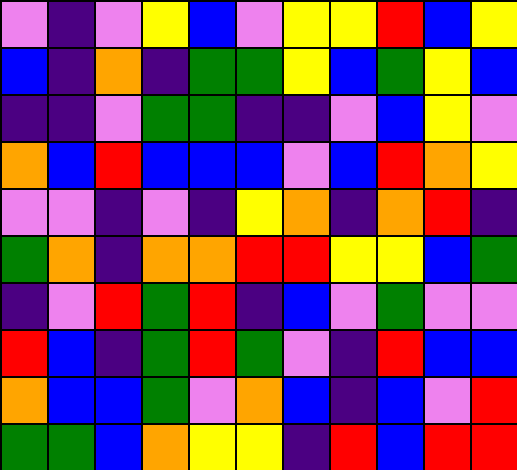[["violet", "indigo", "violet", "yellow", "blue", "violet", "yellow", "yellow", "red", "blue", "yellow"], ["blue", "indigo", "orange", "indigo", "green", "green", "yellow", "blue", "green", "yellow", "blue"], ["indigo", "indigo", "violet", "green", "green", "indigo", "indigo", "violet", "blue", "yellow", "violet"], ["orange", "blue", "red", "blue", "blue", "blue", "violet", "blue", "red", "orange", "yellow"], ["violet", "violet", "indigo", "violet", "indigo", "yellow", "orange", "indigo", "orange", "red", "indigo"], ["green", "orange", "indigo", "orange", "orange", "red", "red", "yellow", "yellow", "blue", "green"], ["indigo", "violet", "red", "green", "red", "indigo", "blue", "violet", "green", "violet", "violet"], ["red", "blue", "indigo", "green", "red", "green", "violet", "indigo", "red", "blue", "blue"], ["orange", "blue", "blue", "green", "violet", "orange", "blue", "indigo", "blue", "violet", "red"], ["green", "green", "blue", "orange", "yellow", "yellow", "indigo", "red", "blue", "red", "red"]]